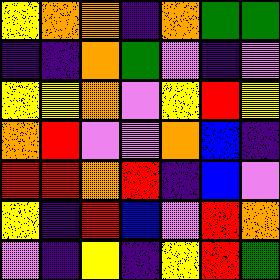[["yellow", "orange", "orange", "indigo", "orange", "green", "green"], ["indigo", "indigo", "orange", "green", "violet", "indigo", "violet"], ["yellow", "yellow", "orange", "violet", "yellow", "red", "yellow"], ["orange", "red", "violet", "violet", "orange", "blue", "indigo"], ["red", "red", "orange", "red", "indigo", "blue", "violet"], ["yellow", "indigo", "red", "blue", "violet", "red", "orange"], ["violet", "indigo", "yellow", "indigo", "yellow", "red", "green"]]